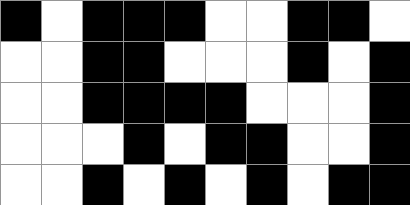[["black", "white", "black", "black", "black", "white", "white", "black", "black", "white"], ["white", "white", "black", "black", "white", "white", "white", "black", "white", "black"], ["white", "white", "black", "black", "black", "black", "white", "white", "white", "black"], ["white", "white", "white", "black", "white", "black", "black", "white", "white", "black"], ["white", "white", "black", "white", "black", "white", "black", "white", "black", "black"]]